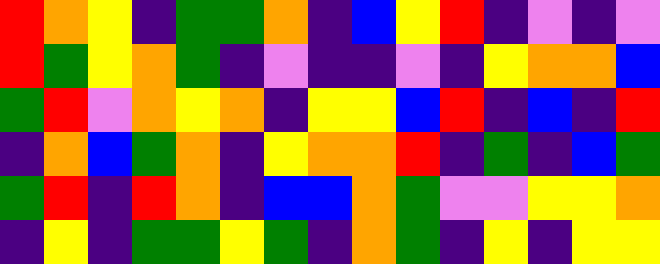[["red", "orange", "yellow", "indigo", "green", "green", "orange", "indigo", "blue", "yellow", "red", "indigo", "violet", "indigo", "violet"], ["red", "green", "yellow", "orange", "green", "indigo", "violet", "indigo", "indigo", "violet", "indigo", "yellow", "orange", "orange", "blue"], ["green", "red", "violet", "orange", "yellow", "orange", "indigo", "yellow", "yellow", "blue", "red", "indigo", "blue", "indigo", "red"], ["indigo", "orange", "blue", "green", "orange", "indigo", "yellow", "orange", "orange", "red", "indigo", "green", "indigo", "blue", "green"], ["green", "red", "indigo", "red", "orange", "indigo", "blue", "blue", "orange", "green", "violet", "violet", "yellow", "yellow", "orange"], ["indigo", "yellow", "indigo", "green", "green", "yellow", "green", "indigo", "orange", "green", "indigo", "yellow", "indigo", "yellow", "yellow"]]